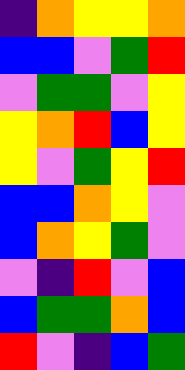[["indigo", "orange", "yellow", "yellow", "orange"], ["blue", "blue", "violet", "green", "red"], ["violet", "green", "green", "violet", "yellow"], ["yellow", "orange", "red", "blue", "yellow"], ["yellow", "violet", "green", "yellow", "red"], ["blue", "blue", "orange", "yellow", "violet"], ["blue", "orange", "yellow", "green", "violet"], ["violet", "indigo", "red", "violet", "blue"], ["blue", "green", "green", "orange", "blue"], ["red", "violet", "indigo", "blue", "green"]]